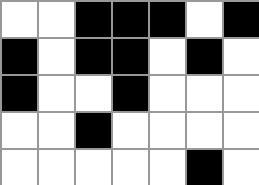[["white", "white", "black", "black", "black", "white", "black"], ["black", "white", "black", "black", "white", "black", "white"], ["black", "white", "white", "black", "white", "white", "white"], ["white", "white", "black", "white", "white", "white", "white"], ["white", "white", "white", "white", "white", "black", "white"]]